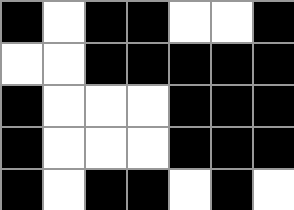[["black", "white", "black", "black", "white", "white", "black"], ["white", "white", "black", "black", "black", "black", "black"], ["black", "white", "white", "white", "black", "black", "black"], ["black", "white", "white", "white", "black", "black", "black"], ["black", "white", "black", "black", "white", "black", "white"]]